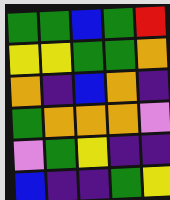[["green", "green", "blue", "green", "red"], ["yellow", "yellow", "green", "green", "orange"], ["orange", "indigo", "blue", "orange", "indigo"], ["green", "orange", "orange", "orange", "violet"], ["violet", "green", "yellow", "indigo", "indigo"], ["blue", "indigo", "indigo", "green", "yellow"]]